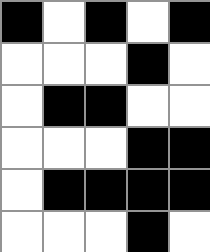[["black", "white", "black", "white", "black"], ["white", "white", "white", "black", "white"], ["white", "black", "black", "white", "white"], ["white", "white", "white", "black", "black"], ["white", "black", "black", "black", "black"], ["white", "white", "white", "black", "white"]]